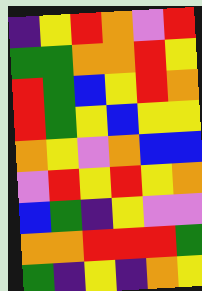[["indigo", "yellow", "red", "orange", "violet", "red"], ["green", "green", "orange", "orange", "red", "yellow"], ["red", "green", "blue", "yellow", "red", "orange"], ["red", "green", "yellow", "blue", "yellow", "yellow"], ["orange", "yellow", "violet", "orange", "blue", "blue"], ["violet", "red", "yellow", "red", "yellow", "orange"], ["blue", "green", "indigo", "yellow", "violet", "violet"], ["orange", "orange", "red", "red", "red", "green"], ["green", "indigo", "yellow", "indigo", "orange", "yellow"]]